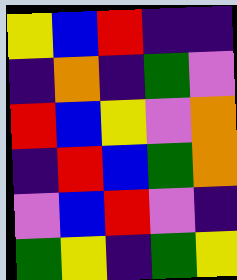[["yellow", "blue", "red", "indigo", "indigo"], ["indigo", "orange", "indigo", "green", "violet"], ["red", "blue", "yellow", "violet", "orange"], ["indigo", "red", "blue", "green", "orange"], ["violet", "blue", "red", "violet", "indigo"], ["green", "yellow", "indigo", "green", "yellow"]]